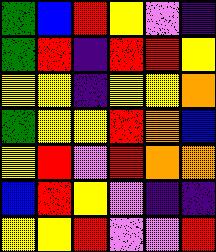[["green", "blue", "red", "yellow", "violet", "indigo"], ["green", "red", "indigo", "red", "red", "yellow"], ["yellow", "yellow", "indigo", "yellow", "yellow", "orange"], ["green", "yellow", "yellow", "red", "orange", "blue"], ["yellow", "red", "violet", "red", "orange", "orange"], ["blue", "red", "yellow", "violet", "indigo", "indigo"], ["yellow", "yellow", "red", "violet", "violet", "red"]]